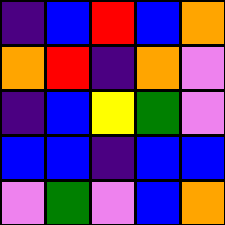[["indigo", "blue", "red", "blue", "orange"], ["orange", "red", "indigo", "orange", "violet"], ["indigo", "blue", "yellow", "green", "violet"], ["blue", "blue", "indigo", "blue", "blue"], ["violet", "green", "violet", "blue", "orange"]]